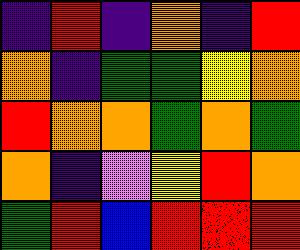[["indigo", "red", "indigo", "orange", "indigo", "red"], ["orange", "indigo", "green", "green", "yellow", "orange"], ["red", "orange", "orange", "green", "orange", "green"], ["orange", "indigo", "violet", "yellow", "red", "orange"], ["green", "red", "blue", "red", "red", "red"]]